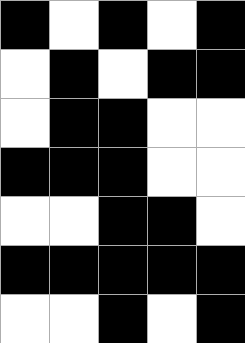[["black", "white", "black", "white", "black"], ["white", "black", "white", "black", "black"], ["white", "black", "black", "white", "white"], ["black", "black", "black", "white", "white"], ["white", "white", "black", "black", "white"], ["black", "black", "black", "black", "black"], ["white", "white", "black", "white", "black"]]